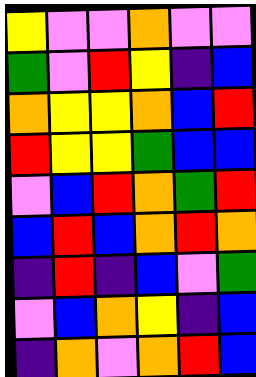[["yellow", "violet", "violet", "orange", "violet", "violet"], ["green", "violet", "red", "yellow", "indigo", "blue"], ["orange", "yellow", "yellow", "orange", "blue", "red"], ["red", "yellow", "yellow", "green", "blue", "blue"], ["violet", "blue", "red", "orange", "green", "red"], ["blue", "red", "blue", "orange", "red", "orange"], ["indigo", "red", "indigo", "blue", "violet", "green"], ["violet", "blue", "orange", "yellow", "indigo", "blue"], ["indigo", "orange", "violet", "orange", "red", "blue"]]